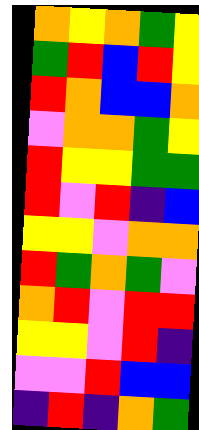[["orange", "yellow", "orange", "green", "yellow"], ["green", "red", "blue", "red", "yellow"], ["red", "orange", "blue", "blue", "orange"], ["violet", "orange", "orange", "green", "yellow"], ["red", "yellow", "yellow", "green", "green"], ["red", "violet", "red", "indigo", "blue"], ["yellow", "yellow", "violet", "orange", "orange"], ["red", "green", "orange", "green", "violet"], ["orange", "red", "violet", "red", "red"], ["yellow", "yellow", "violet", "red", "indigo"], ["violet", "violet", "red", "blue", "blue"], ["indigo", "red", "indigo", "orange", "green"]]